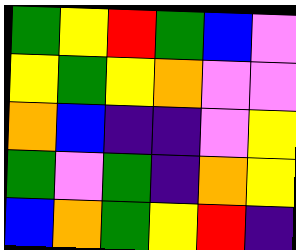[["green", "yellow", "red", "green", "blue", "violet"], ["yellow", "green", "yellow", "orange", "violet", "violet"], ["orange", "blue", "indigo", "indigo", "violet", "yellow"], ["green", "violet", "green", "indigo", "orange", "yellow"], ["blue", "orange", "green", "yellow", "red", "indigo"]]